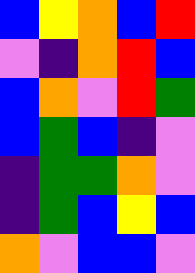[["blue", "yellow", "orange", "blue", "red"], ["violet", "indigo", "orange", "red", "blue"], ["blue", "orange", "violet", "red", "green"], ["blue", "green", "blue", "indigo", "violet"], ["indigo", "green", "green", "orange", "violet"], ["indigo", "green", "blue", "yellow", "blue"], ["orange", "violet", "blue", "blue", "violet"]]